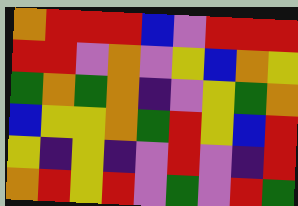[["orange", "red", "red", "red", "blue", "violet", "red", "red", "red"], ["red", "red", "violet", "orange", "violet", "yellow", "blue", "orange", "yellow"], ["green", "orange", "green", "orange", "indigo", "violet", "yellow", "green", "orange"], ["blue", "yellow", "yellow", "orange", "green", "red", "yellow", "blue", "red"], ["yellow", "indigo", "yellow", "indigo", "violet", "red", "violet", "indigo", "red"], ["orange", "red", "yellow", "red", "violet", "green", "violet", "red", "green"]]